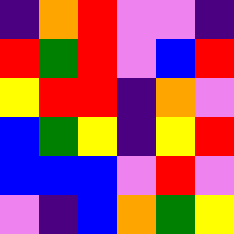[["indigo", "orange", "red", "violet", "violet", "indigo"], ["red", "green", "red", "violet", "blue", "red"], ["yellow", "red", "red", "indigo", "orange", "violet"], ["blue", "green", "yellow", "indigo", "yellow", "red"], ["blue", "blue", "blue", "violet", "red", "violet"], ["violet", "indigo", "blue", "orange", "green", "yellow"]]